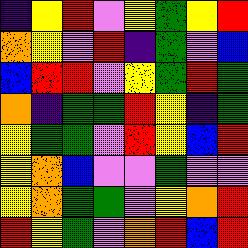[["indigo", "yellow", "red", "violet", "yellow", "green", "yellow", "red"], ["orange", "yellow", "violet", "red", "indigo", "green", "violet", "blue"], ["blue", "red", "red", "violet", "yellow", "green", "red", "green"], ["orange", "indigo", "green", "green", "red", "yellow", "indigo", "green"], ["yellow", "green", "green", "violet", "red", "yellow", "blue", "red"], ["yellow", "orange", "blue", "violet", "violet", "green", "violet", "violet"], ["yellow", "orange", "green", "green", "violet", "yellow", "orange", "red"], ["red", "yellow", "green", "violet", "orange", "red", "blue", "red"]]